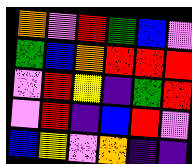[["orange", "violet", "red", "green", "blue", "violet"], ["green", "blue", "orange", "red", "red", "red"], ["violet", "red", "yellow", "indigo", "green", "red"], ["violet", "red", "indigo", "blue", "red", "violet"], ["blue", "yellow", "violet", "orange", "indigo", "indigo"]]